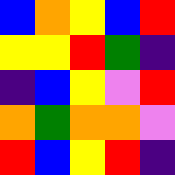[["blue", "orange", "yellow", "blue", "red"], ["yellow", "yellow", "red", "green", "indigo"], ["indigo", "blue", "yellow", "violet", "red"], ["orange", "green", "orange", "orange", "violet"], ["red", "blue", "yellow", "red", "indigo"]]